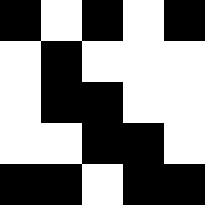[["black", "white", "black", "white", "black"], ["white", "black", "white", "white", "white"], ["white", "black", "black", "white", "white"], ["white", "white", "black", "black", "white"], ["black", "black", "white", "black", "black"]]